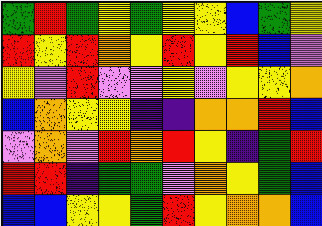[["green", "red", "green", "yellow", "green", "yellow", "yellow", "blue", "green", "yellow"], ["red", "yellow", "red", "orange", "yellow", "red", "yellow", "red", "blue", "violet"], ["yellow", "violet", "red", "violet", "violet", "yellow", "violet", "yellow", "yellow", "orange"], ["blue", "orange", "yellow", "yellow", "indigo", "indigo", "orange", "orange", "red", "blue"], ["violet", "orange", "violet", "red", "orange", "red", "yellow", "indigo", "green", "red"], ["red", "red", "indigo", "green", "green", "violet", "orange", "yellow", "green", "blue"], ["blue", "blue", "yellow", "yellow", "green", "red", "yellow", "orange", "orange", "blue"]]